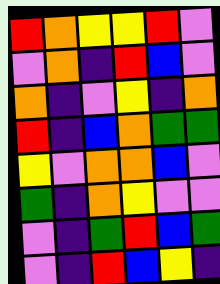[["red", "orange", "yellow", "yellow", "red", "violet"], ["violet", "orange", "indigo", "red", "blue", "violet"], ["orange", "indigo", "violet", "yellow", "indigo", "orange"], ["red", "indigo", "blue", "orange", "green", "green"], ["yellow", "violet", "orange", "orange", "blue", "violet"], ["green", "indigo", "orange", "yellow", "violet", "violet"], ["violet", "indigo", "green", "red", "blue", "green"], ["violet", "indigo", "red", "blue", "yellow", "indigo"]]